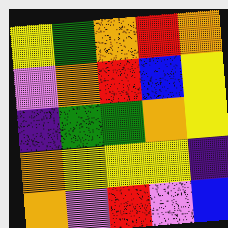[["yellow", "green", "orange", "red", "orange"], ["violet", "orange", "red", "blue", "yellow"], ["indigo", "green", "green", "orange", "yellow"], ["orange", "yellow", "yellow", "yellow", "indigo"], ["orange", "violet", "red", "violet", "blue"]]